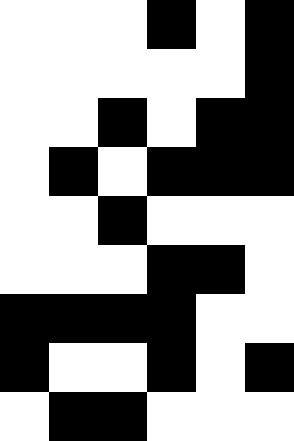[["white", "white", "white", "black", "white", "black"], ["white", "white", "white", "white", "white", "black"], ["white", "white", "black", "white", "black", "black"], ["white", "black", "white", "black", "black", "black"], ["white", "white", "black", "white", "white", "white"], ["white", "white", "white", "black", "black", "white"], ["black", "black", "black", "black", "white", "white"], ["black", "white", "white", "black", "white", "black"], ["white", "black", "black", "white", "white", "white"]]